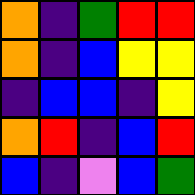[["orange", "indigo", "green", "red", "red"], ["orange", "indigo", "blue", "yellow", "yellow"], ["indigo", "blue", "blue", "indigo", "yellow"], ["orange", "red", "indigo", "blue", "red"], ["blue", "indigo", "violet", "blue", "green"]]